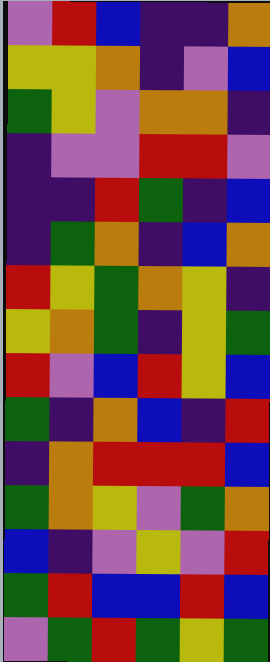[["violet", "red", "blue", "indigo", "indigo", "orange"], ["yellow", "yellow", "orange", "indigo", "violet", "blue"], ["green", "yellow", "violet", "orange", "orange", "indigo"], ["indigo", "violet", "violet", "red", "red", "violet"], ["indigo", "indigo", "red", "green", "indigo", "blue"], ["indigo", "green", "orange", "indigo", "blue", "orange"], ["red", "yellow", "green", "orange", "yellow", "indigo"], ["yellow", "orange", "green", "indigo", "yellow", "green"], ["red", "violet", "blue", "red", "yellow", "blue"], ["green", "indigo", "orange", "blue", "indigo", "red"], ["indigo", "orange", "red", "red", "red", "blue"], ["green", "orange", "yellow", "violet", "green", "orange"], ["blue", "indigo", "violet", "yellow", "violet", "red"], ["green", "red", "blue", "blue", "red", "blue"], ["violet", "green", "red", "green", "yellow", "green"]]